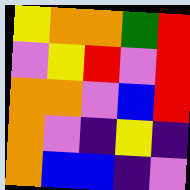[["yellow", "orange", "orange", "green", "red"], ["violet", "yellow", "red", "violet", "red"], ["orange", "orange", "violet", "blue", "red"], ["orange", "violet", "indigo", "yellow", "indigo"], ["orange", "blue", "blue", "indigo", "violet"]]